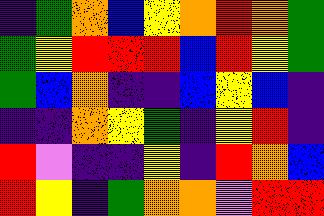[["indigo", "green", "orange", "blue", "yellow", "orange", "red", "orange", "green"], ["green", "yellow", "red", "red", "red", "blue", "red", "yellow", "green"], ["green", "blue", "orange", "indigo", "indigo", "blue", "yellow", "blue", "indigo"], ["indigo", "indigo", "orange", "yellow", "green", "indigo", "yellow", "red", "indigo"], ["red", "violet", "indigo", "indigo", "yellow", "indigo", "red", "orange", "blue"], ["red", "yellow", "indigo", "green", "orange", "orange", "violet", "red", "red"]]